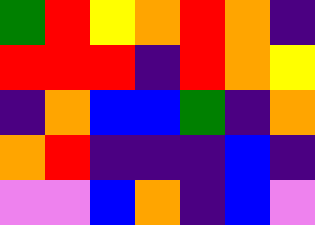[["green", "red", "yellow", "orange", "red", "orange", "indigo"], ["red", "red", "red", "indigo", "red", "orange", "yellow"], ["indigo", "orange", "blue", "blue", "green", "indigo", "orange"], ["orange", "red", "indigo", "indigo", "indigo", "blue", "indigo"], ["violet", "violet", "blue", "orange", "indigo", "blue", "violet"]]